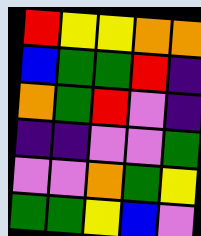[["red", "yellow", "yellow", "orange", "orange"], ["blue", "green", "green", "red", "indigo"], ["orange", "green", "red", "violet", "indigo"], ["indigo", "indigo", "violet", "violet", "green"], ["violet", "violet", "orange", "green", "yellow"], ["green", "green", "yellow", "blue", "violet"]]